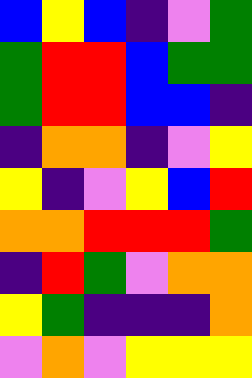[["blue", "yellow", "blue", "indigo", "violet", "green"], ["green", "red", "red", "blue", "green", "green"], ["green", "red", "red", "blue", "blue", "indigo"], ["indigo", "orange", "orange", "indigo", "violet", "yellow"], ["yellow", "indigo", "violet", "yellow", "blue", "red"], ["orange", "orange", "red", "red", "red", "green"], ["indigo", "red", "green", "violet", "orange", "orange"], ["yellow", "green", "indigo", "indigo", "indigo", "orange"], ["violet", "orange", "violet", "yellow", "yellow", "yellow"]]